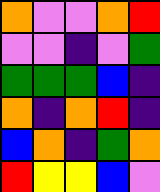[["orange", "violet", "violet", "orange", "red"], ["violet", "violet", "indigo", "violet", "green"], ["green", "green", "green", "blue", "indigo"], ["orange", "indigo", "orange", "red", "indigo"], ["blue", "orange", "indigo", "green", "orange"], ["red", "yellow", "yellow", "blue", "violet"]]